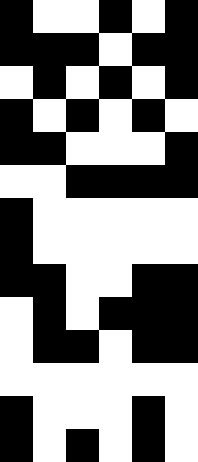[["black", "white", "white", "black", "white", "black"], ["black", "black", "black", "white", "black", "black"], ["white", "black", "white", "black", "white", "black"], ["black", "white", "black", "white", "black", "white"], ["black", "black", "white", "white", "white", "black"], ["white", "white", "black", "black", "black", "black"], ["black", "white", "white", "white", "white", "white"], ["black", "white", "white", "white", "white", "white"], ["black", "black", "white", "white", "black", "black"], ["white", "black", "white", "black", "black", "black"], ["white", "black", "black", "white", "black", "black"], ["white", "white", "white", "white", "white", "white"], ["black", "white", "white", "white", "black", "white"], ["black", "white", "black", "white", "black", "white"]]